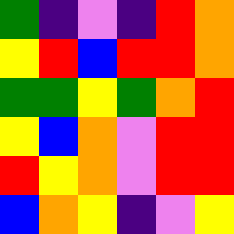[["green", "indigo", "violet", "indigo", "red", "orange"], ["yellow", "red", "blue", "red", "red", "orange"], ["green", "green", "yellow", "green", "orange", "red"], ["yellow", "blue", "orange", "violet", "red", "red"], ["red", "yellow", "orange", "violet", "red", "red"], ["blue", "orange", "yellow", "indigo", "violet", "yellow"]]